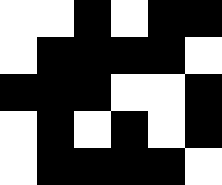[["white", "white", "black", "white", "black", "black"], ["white", "black", "black", "black", "black", "white"], ["black", "black", "black", "white", "white", "black"], ["white", "black", "white", "black", "white", "black"], ["white", "black", "black", "black", "black", "white"]]